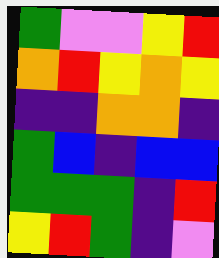[["green", "violet", "violet", "yellow", "red"], ["orange", "red", "yellow", "orange", "yellow"], ["indigo", "indigo", "orange", "orange", "indigo"], ["green", "blue", "indigo", "blue", "blue"], ["green", "green", "green", "indigo", "red"], ["yellow", "red", "green", "indigo", "violet"]]